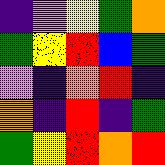[["indigo", "violet", "yellow", "green", "orange"], ["green", "yellow", "red", "blue", "green"], ["violet", "indigo", "orange", "red", "indigo"], ["orange", "indigo", "red", "indigo", "green"], ["green", "yellow", "red", "orange", "red"]]